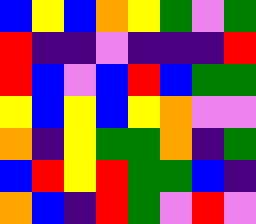[["blue", "yellow", "blue", "orange", "yellow", "green", "violet", "green"], ["red", "indigo", "indigo", "violet", "indigo", "indigo", "indigo", "red"], ["red", "blue", "violet", "blue", "red", "blue", "green", "green"], ["yellow", "blue", "yellow", "blue", "yellow", "orange", "violet", "violet"], ["orange", "indigo", "yellow", "green", "green", "orange", "indigo", "green"], ["blue", "red", "yellow", "red", "green", "green", "blue", "indigo"], ["orange", "blue", "indigo", "red", "green", "violet", "red", "violet"]]